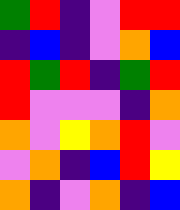[["green", "red", "indigo", "violet", "red", "red"], ["indigo", "blue", "indigo", "violet", "orange", "blue"], ["red", "green", "red", "indigo", "green", "red"], ["red", "violet", "violet", "violet", "indigo", "orange"], ["orange", "violet", "yellow", "orange", "red", "violet"], ["violet", "orange", "indigo", "blue", "red", "yellow"], ["orange", "indigo", "violet", "orange", "indigo", "blue"]]